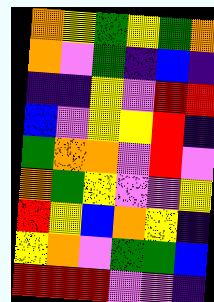[["orange", "yellow", "green", "yellow", "green", "orange"], ["orange", "violet", "green", "indigo", "blue", "indigo"], ["indigo", "indigo", "yellow", "violet", "red", "red"], ["blue", "violet", "yellow", "yellow", "red", "indigo"], ["green", "orange", "orange", "violet", "red", "violet"], ["orange", "green", "yellow", "violet", "violet", "yellow"], ["red", "yellow", "blue", "orange", "yellow", "indigo"], ["yellow", "orange", "violet", "green", "green", "blue"], ["red", "red", "red", "violet", "violet", "indigo"]]